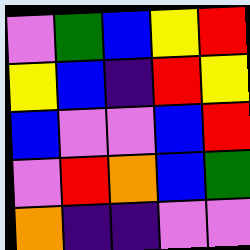[["violet", "green", "blue", "yellow", "red"], ["yellow", "blue", "indigo", "red", "yellow"], ["blue", "violet", "violet", "blue", "red"], ["violet", "red", "orange", "blue", "green"], ["orange", "indigo", "indigo", "violet", "violet"]]